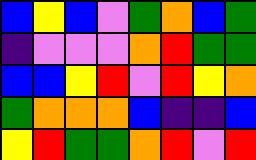[["blue", "yellow", "blue", "violet", "green", "orange", "blue", "green"], ["indigo", "violet", "violet", "violet", "orange", "red", "green", "green"], ["blue", "blue", "yellow", "red", "violet", "red", "yellow", "orange"], ["green", "orange", "orange", "orange", "blue", "indigo", "indigo", "blue"], ["yellow", "red", "green", "green", "orange", "red", "violet", "red"]]